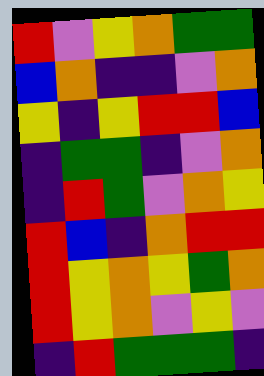[["red", "violet", "yellow", "orange", "green", "green"], ["blue", "orange", "indigo", "indigo", "violet", "orange"], ["yellow", "indigo", "yellow", "red", "red", "blue"], ["indigo", "green", "green", "indigo", "violet", "orange"], ["indigo", "red", "green", "violet", "orange", "yellow"], ["red", "blue", "indigo", "orange", "red", "red"], ["red", "yellow", "orange", "yellow", "green", "orange"], ["red", "yellow", "orange", "violet", "yellow", "violet"], ["indigo", "red", "green", "green", "green", "indigo"]]